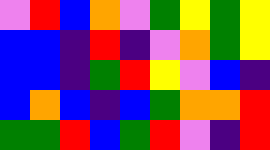[["violet", "red", "blue", "orange", "violet", "green", "yellow", "green", "yellow"], ["blue", "blue", "indigo", "red", "indigo", "violet", "orange", "green", "yellow"], ["blue", "blue", "indigo", "green", "red", "yellow", "violet", "blue", "indigo"], ["blue", "orange", "blue", "indigo", "blue", "green", "orange", "orange", "red"], ["green", "green", "red", "blue", "green", "red", "violet", "indigo", "red"]]